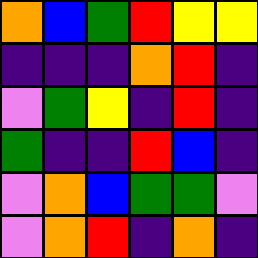[["orange", "blue", "green", "red", "yellow", "yellow"], ["indigo", "indigo", "indigo", "orange", "red", "indigo"], ["violet", "green", "yellow", "indigo", "red", "indigo"], ["green", "indigo", "indigo", "red", "blue", "indigo"], ["violet", "orange", "blue", "green", "green", "violet"], ["violet", "orange", "red", "indigo", "orange", "indigo"]]